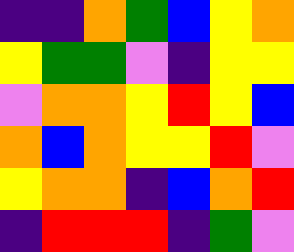[["indigo", "indigo", "orange", "green", "blue", "yellow", "orange"], ["yellow", "green", "green", "violet", "indigo", "yellow", "yellow"], ["violet", "orange", "orange", "yellow", "red", "yellow", "blue"], ["orange", "blue", "orange", "yellow", "yellow", "red", "violet"], ["yellow", "orange", "orange", "indigo", "blue", "orange", "red"], ["indigo", "red", "red", "red", "indigo", "green", "violet"]]